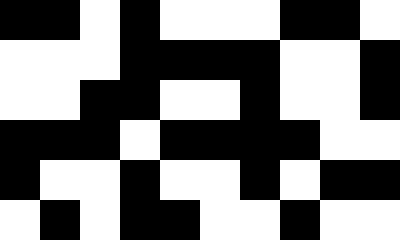[["black", "black", "white", "black", "white", "white", "white", "black", "black", "white"], ["white", "white", "white", "black", "black", "black", "black", "white", "white", "black"], ["white", "white", "black", "black", "white", "white", "black", "white", "white", "black"], ["black", "black", "black", "white", "black", "black", "black", "black", "white", "white"], ["black", "white", "white", "black", "white", "white", "black", "white", "black", "black"], ["white", "black", "white", "black", "black", "white", "white", "black", "white", "white"]]